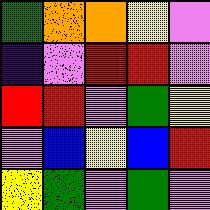[["green", "orange", "orange", "yellow", "violet"], ["indigo", "violet", "red", "red", "violet"], ["red", "red", "violet", "green", "yellow"], ["violet", "blue", "yellow", "blue", "red"], ["yellow", "green", "violet", "green", "violet"]]